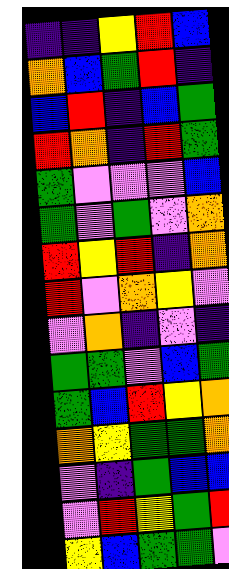[["indigo", "indigo", "yellow", "red", "blue"], ["orange", "blue", "green", "red", "indigo"], ["blue", "red", "indigo", "blue", "green"], ["red", "orange", "indigo", "red", "green"], ["green", "violet", "violet", "violet", "blue"], ["green", "violet", "green", "violet", "orange"], ["red", "yellow", "red", "indigo", "orange"], ["red", "violet", "orange", "yellow", "violet"], ["violet", "orange", "indigo", "violet", "indigo"], ["green", "green", "violet", "blue", "green"], ["green", "blue", "red", "yellow", "orange"], ["orange", "yellow", "green", "green", "orange"], ["violet", "indigo", "green", "blue", "blue"], ["violet", "red", "yellow", "green", "red"], ["yellow", "blue", "green", "green", "violet"]]